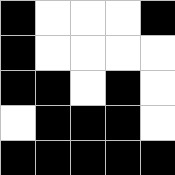[["black", "white", "white", "white", "black"], ["black", "white", "white", "white", "white"], ["black", "black", "white", "black", "white"], ["white", "black", "black", "black", "white"], ["black", "black", "black", "black", "black"]]